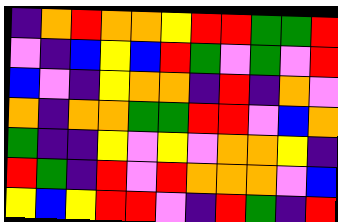[["indigo", "orange", "red", "orange", "orange", "yellow", "red", "red", "green", "green", "red"], ["violet", "indigo", "blue", "yellow", "blue", "red", "green", "violet", "green", "violet", "red"], ["blue", "violet", "indigo", "yellow", "orange", "orange", "indigo", "red", "indigo", "orange", "violet"], ["orange", "indigo", "orange", "orange", "green", "green", "red", "red", "violet", "blue", "orange"], ["green", "indigo", "indigo", "yellow", "violet", "yellow", "violet", "orange", "orange", "yellow", "indigo"], ["red", "green", "indigo", "red", "violet", "red", "orange", "orange", "orange", "violet", "blue"], ["yellow", "blue", "yellow", "red", "red", "violet", "indigo", "red", "green", "indigo", "red"]]